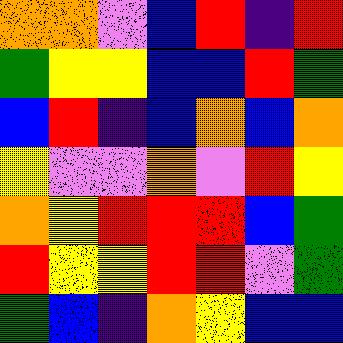[["orange", "orange", "violet", "blue", "red", "indigo", "red"], ["green", "yellow", "yellow", "blue", "blue", "red", "green"], ["blue", "red", "indigo", "blue", "orange", "blue", "orange"], ["yellow", "violet", "violet", "orange", "violet", "red", "yellow"], ["orange", "yellow", "red", "red", "red", "blue", "green"], ["red", "yellow", "yellow", "red", "red", "violet", "green"], ["green", "blue", "indigo", "orange", "yellow", "blue", "blue"]]